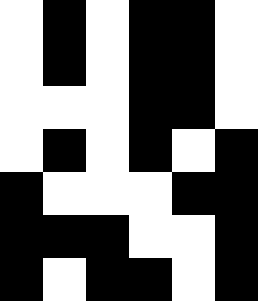[["white", "black", "white", "black", "black", "white"], ["white", "black", "white", "black", "black", "white"], ["white", "white", "white", "black", "black", "white"], ["white", "black", "white", "black", "white", "black"], ["black", "white", "white", "white", "black", "black"], ["black", "black", "black", "white", "white", "black"], ["black", "white", "black", "black", "white", "black"]]